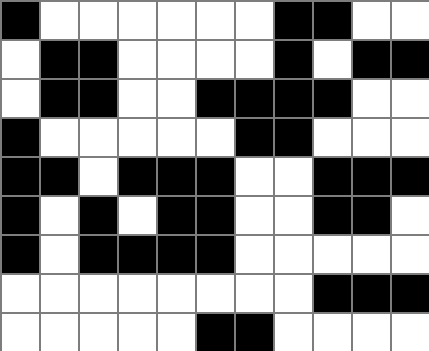[["black", "white", "white", "white", "white", "white", "white", "black", "black", "white", "white"], ["white", "black", "black", "white", "white", "white", "white", "black", "white", "black", "black"], ["white", "black", "black", "white", "white", "black", "black", "black", "black", "white", "white"], ["black", "white", "white", "white", "white", "white", "black", "black", "white", "white", "white"], ["black", "black", "white", "black", "black", "black", "white", "white", "black", "black", "black"], ["black", "white", "black", "white", "black", "black", "white", "white", "black", "black", "white"], ["black", "white", "black", "black", "black", "black", "white", "white", "white", "white", "white"], ["white", "white", "white", "white", "white", "white", "white", "white", "black", "black", "black"], ["white", "white", "white", "white", "white", "black", "black", "white", "white", "white", "white"]]